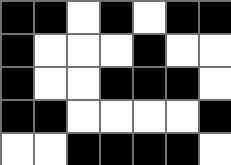[["black", "black", "white", "black", "white", "black", "black"], ["black", "white", "white", "white", "black", "white", "white"], ["black", "white", "white", "black", "black", "black", "white"], ["black", "black", "white", "white", "white", "white", "black"], ["white", "white", "black", "black", "black", "black", "white"]]